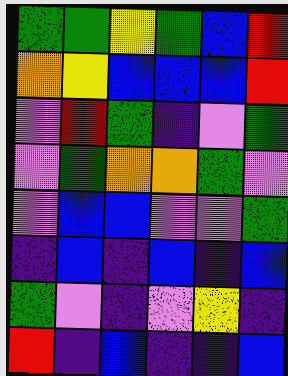[["green", "green", "yellow", "green", "blue", "red"], ["orange", "yellow", "blue", "blue", "blue", "red"], ["violet", "red", "green", "indigo", "violet", "green"], ["violet", "green", "orange", "orange", "green", "violet"], ["violet", "blue", "blue", "violet", "violet", "green"], ["indigo", "blue", "indigo", "blue", "indigo", "blue"], ["green", "violet", "indigo", "violet", "yellow", "indigo"], ["red", "indigo", "blue", "indigo", "indigo", "blue"]]